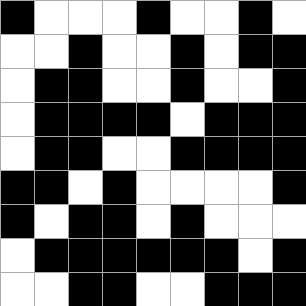[["black", "white", "white", "white", "black", "white", "white", "black", "white"], ["white", "white", "black", "white", "white", "black", "white", "black", "black"], ["white", "black", "black", "white", "white", "black", "white", "white", "black"], ["white", "black", "black", "black", "black", "white", "black", "black", "black"], ["white", "black", "black", "white", "white", "black", "black", "black", "black"], ["black", "black", "white", "black", "white", "white", "white", "white", "black"], ["black", "white", "black", "black", "white", "black", "white", "white", "white"], ["white", "black", "black", "black", "black", "black", "black", "white", "black"], ["white", "white", "black", "black", "white", "white", "black", "black", "black"]]